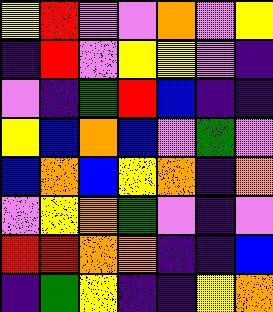[["yellow", "red", "violet", "violet", "orange", "violet", "yellow"], ["indigo", "red", "violet", "yellow", "yellow", "violet", "indigo"], ["violet", "indigo", "green", "red", "blue", "indigo", "indigo"], ["yellow", "blue", "orange", "blue", "violet", "green", "violet"], ["blue", "orange", "blue", "yellow", "orange", "indigo", "orange"], ["violet", "yellow", "orange", "green", "violet", "indigo", "violet"], ["red", "red", "orange", "orange", "indigo", "indigo", "blue"], ["indigo", "green", "yellow", "indigo", "indigo", "yellow", "orange"]]